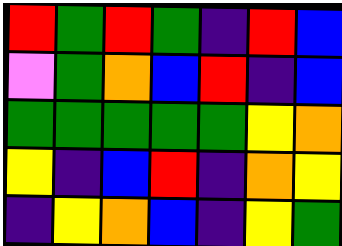[["red", "green", "red", "green", "indigo", "red", "blue"], ["violet", "green", "orange", "blue", "red", "indigo", "blue"], ["green", "green", "green", "green", "green", "yellow", "orange"], ["yellow", "indigo", "blue", "red", "indigo", "orange", "yellow"], ["indigo", "yellow", "orange", "blue", "indigo", "yellow", "green"]]